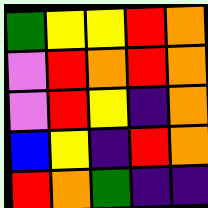[["green", "yellow", "yellow", "red", "orange"], ["violet", "red", "orange", "red", "orange"], ["violet", "red", "yellow", "indigo", "orange"], ["blue", "yellow", "indigo", "red", "orange"], ["red", "orange", "green", "indigo", "indigo"]]